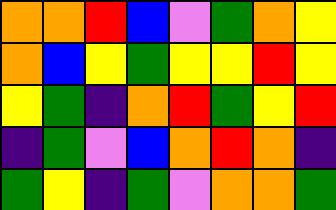[["orange", "orange", "red", "blue", "violet", "green", "orange", "yellow"], ["orange", "blue", "yellow", "green", "yellow", "yellow", "red", "yellow"], ["yellow", "green", "indigo", "orange", "red", "green", "yellow", "red"], ["indigo", "green", "violet", "blue", "orange", "red", "orange", "indigo"], ["green", "yellow", "indigo", "green", "violet", "orange", "orange", "green"]]